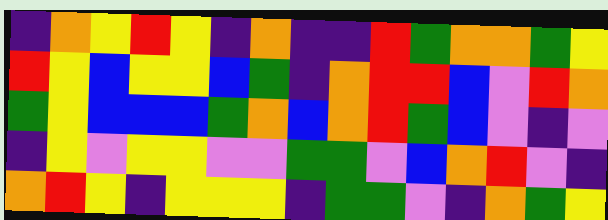[["indigo", "orange", "yellow", "red", "yellow", "indigo", "orange", "indigo", "indigo", "red", "green", "orange", "orange", "green", "yellow"], ["red", "yellow", "blue", "yellow", "yellow", "blue", "green", "indigo", "orange", "red", "red", "blue", "violet", "red", "orange"], ["green", "yellow", "blue", "blue", "blue", "green", "orange", "blue", "orange", "red", "green", "blue", "violet", "indigo", "violet"], ["indigo", "yellow", "violet", "yellow", "yellow", "violet", "violet", "green", "green", "violet", "blue", "orange", "red", "violet", "indigo"], ["orange", "red", "yellow", "indigo", "yellow", "yellow", "yellow", "indigo", "green", "green", "violet", "indigo", "orange", "green", "yellow"]]